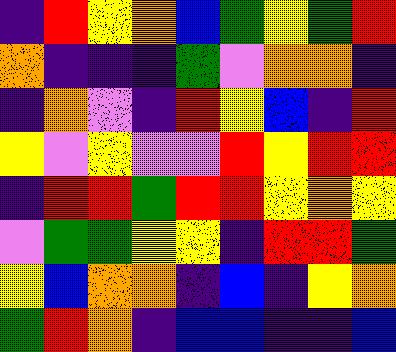[["indigo", "red", "yellow", "orange", "blue", "green", "yellow", "green", "red"], ["orange", "indigo", "indigo", "indigo", "green", "violet", "orange", "orange", "indigo"], ["indigo", "orange", "violet", "indigo", "red", "yellow", "blue", "indigo", "red"], ["yellow", "violet", "yellow", "violet", "violet", "red", "yellow", "red", "red"], ["indigo", "red", "red", "green", "red", "red", "yellow", "orange", "yellow"], ["violet", "green", "green", "yellow", "yellow", "indigo", "red", "red", "green"], ["yellow", "blue", "orange", "orange", "indigo", "blue", "indigo", "yellow", "orange"], ["green", "red", "orange", "indigo", "blue", "blue", "indigo", "indigo", "blue"]]